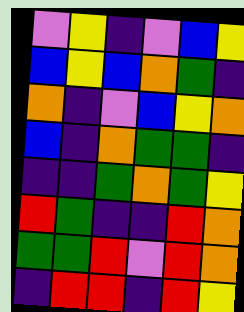[["violet", "yellow", "indigo", "violet", "blue", "yellow"], ["blue", "yellow", "blue", "orange", "green", "indigo"], ["orange", "indigo", "violet", "blue", "yellow", "orange"], ["blue", "indigo", "orange", "green", "green", "indigo"], ["indigo", "indigo", "green", "orange", "green", "yellow"], ["red", "green", "indigo", "indigo", "red", "orange"], ["green", "green", "red", "violet", "red", "orange"], ["indigo", "red", "red", "indigo", "red", "yellow"]]